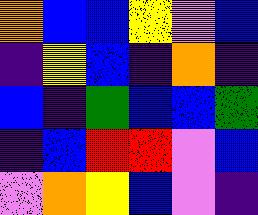[["orange", "blue", "blue", "yellow", "violet", "blue"], ["indigo", "yellow", "blue", "indigo", "orange", "indigo"], ["blue", "indigo", "green", "blue", "blue", "green"], ["indigo", "blue", "red", "red", "violet", "blue"], ["violet", "orange", "yellow", "blue", "violet", "indigo"]]